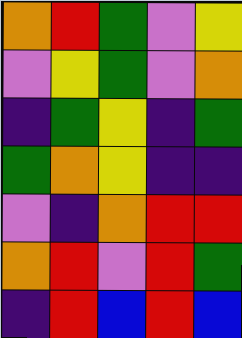[["orange", "red", "green", "violet", "yellow"], ["violet", "yellow", "green", "violet", "orange"], ["indigo", "green", "yellow", "indigo", "green"], ["green", "orange", "yellow", "indigo", "indigo"], ["violet", "indigo", "orange", "red", "red"], ["orange", "red", "violet", "red", "green"], ["indigo", "red", "blue", "red", "blue"]]